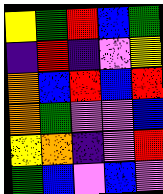[["yellow", "green", "red", "blue", "green"], ["indigo", "red", "indigo", "violet", "yellow"], ["orange", "blue", "red", "blue", "red"], ["orange", "green", "violet", "violet", "blue"], ["yellow", "orange", "indigo", "violet", "red"], ["green", "blue", "violet", "blue", "violet"]]